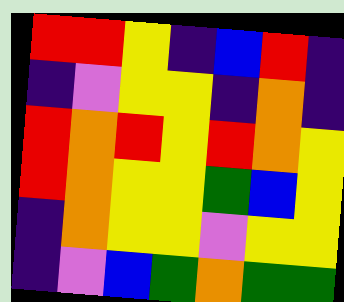[["red", "red", "yellow", "indigo", "blue", "red", "indigo"], ["indigo", "violet", "yellow", "yellow", "indigo", "orange", "indigo"], ["red", "orange", "red", "yellow", "red", "orange", "yellow"], ["red", "orange", "yellow", "yellow", "green", "blue", "yellow"], ["indigo", "orange", "yellow", "yellow", "violet", "yellow", "yellow"], ["indigo", "violet", "blue", "green", "orange", "green", "green"]]